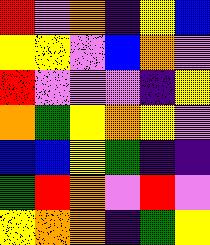[["red", "violet", "orange", "indigo", "yellow", "blue"], ["yellow", "yellow", "violet", "blue", "orange", "violet"], ["red", "violet", "violet", "violet", "indigo", "yellow"], ["orange", "green", "yellow", "orange", "yellow", "violet"], ["blue", "blue", "yellow", "green", "indigo", "indigo"], ["green", "red", "orange", "violet", "red", "violet"], ["yellow", "orange", "orange", "indigo", "green", "yellow"]]